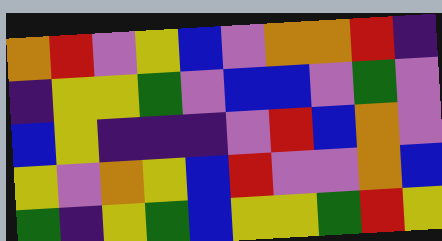[["orange", "red", "violet", "yellow", "blue", "violet", "orange", "orange", "red", "indigo"], ["indigo", "yellow", "yellow", "green", "violet", "blue", "blue", "violet", "green", "violet"], ["blue", "yellow", "indigo", "indigo", "indigo", "violet", "red", "blue", "orange", "violet"], ["yellow", "violet", "orange", "yellow", "blue", "red", "violet", "violet", "orange", "blue"], ["green", "indigo", "yellow", "green", "blue", "yellow", "yellow", "green", "red", "yellow"]]